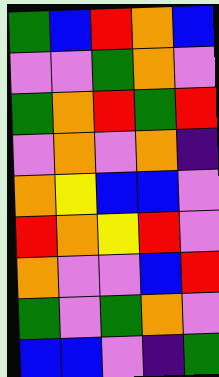[["green", "blue", "red", "orange", "blue"], ["violet", "violet", "green", "orange", "violet"], ["green", "orange", "red", "green", "red"], ["violet", "orange", "violet", "orange", "indigo"], ["orange", "yellow", "blue", "blue", "violet"], ["red", "orange", "yellow", "red", "violet"], ["orange", "violet", "violet", "blue", "red"], ["green", "violet", "green", "orange", "violet"], ["blue", "blue", "violet", "indigo", "green"]]